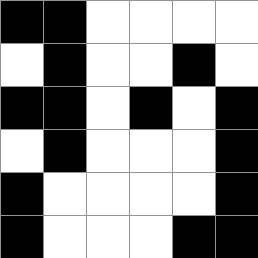[["black", "black", "white", "white", "white", "white"], ["white", "black", "white", "white", "black", "white"], ["black", "black", "white", "black", "white", "black"], ["white", "black", "white", "white", "white", "black"], ["black", "white", "white", "white", "white", "black"], ["black", "white", "white", "white", "black", "black"]]